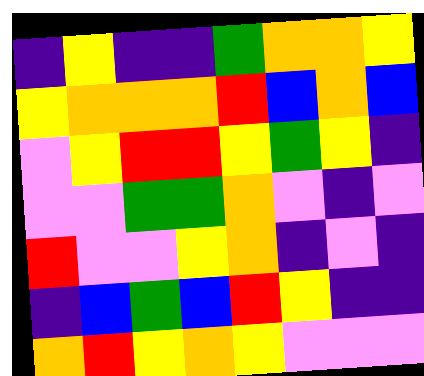[["indigo", "yellow", "indigo", "indigo", "green", "orange", "orange", "yellow"], ["yellow", "orange", "orange", "orange", "red", "blue", "orange", "blue"], ["violet", "yellow", "red", "red", "yellow", "green", "yellow", "indigo"], ["violet", "violet", "green", "green", "orange", "violet", "indigo", "violet"], ["red", "violet", "violet", "yellow", "orange", "indigo", "violet", "indigo"], ["indigo", "blue", "green", "blue", "red", "yellow", "indigo", "indigo"], ["orange", "red", "yellow", "orange", "yellow", "violet", "violet", "violet"]]